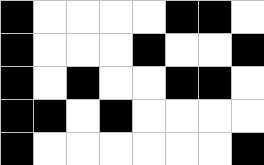[["black", "white", "white", "white", "white", "black", "black", "white"], ["black", "white", "white", "white", "black", "white", "white", "black"], ["black", "white", "black", "white", "white", "black", "black", "white"], ["black", "black", "white", "black", "white", "white", "white", "white"], ["black", "white", "white", "white", "white", "white", "white", "black"]]